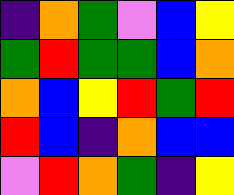[["indigo", "orange", "green", "violet", "blue", "yellow"], ["green", "red", "green", "green", "blue", "orange"], ["orange", "blue", "yellow", "red", "green", "red"], ["red", "blue", "indigo", "orange", "blue", "blue"], ["violet", "red", "orange", "green", "indigo", "yellow"]]